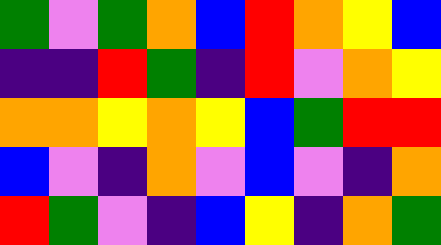[["green", "violet", "green", "orange", "blue", "red", "orange", "yellow", "blue"], ["indigo", "indigo", "red", "green", "indigo", "red", "violet", "orange", "yellow"], ["orange", "orange", "yellow", "orange", "yellow", "blue", "green", "red", "red"], ["blue", "violet", "indigo", "orange", "violet", "blue", "violet", "indigo", "orange"], ["red", "green", "violet", "indigo", "blue", "yellow", "indigo", "orange", "green"]]